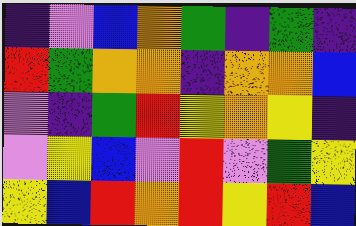[["indigo", "violet", "blue", "orange", "green", "indigo", "green", "indigo"], ["red", "green", "orange", "orange", "indigo", "orange", "orange", "blue"], ["violet", "indigo", "green", "red", "yellow", "orange", "yellow", "indigo"], ["violet", "yellow", "blue", "violet", "red", "violet", "green", "yellow"], ["yellow", "blue", "red", "orange", "red", "yellow", "red", "blue"]]